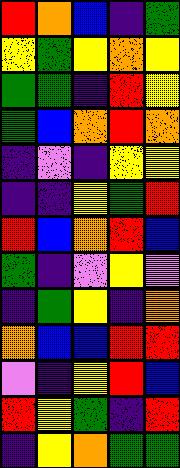[["red", "orange", "blue", "indigo", "green"], ["yellow", "green", "yellow", "orange", "yellow"], ["green", "green", "indigo", "red", "yellow"], ["green", "blue", "orange", "red", "orange"], ["indigo", "violet", "indigo", "yellow", "yellow"], ["indigo", "indigo", "yellow", "green", "red"], ["red", "blue", "orange", "red", "blue"], ["green", "indigo", "violet", "yellow", "violet"], ["indigo", "green", "yellow", "indigo", "orange"], ["orange", "blue", "blue", "red", "red"], ["violet", "indigo", "yellow", "red", "blue"], ["red", "yellow", "green", "indigo", "red"], ["indigo", "yellow", "orange", "green", "green"]]